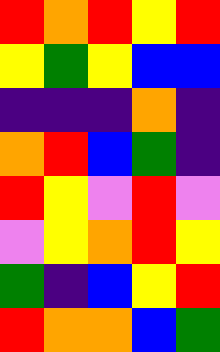[["red", "orange", "red", "yellow", "red"], ["yellow", "green", "yellow", "blue", "blue"], ["indigo", "indigo", "indigo", "orange", "indigo"], ["orange", "red", "blue", "green", "indigo"], ["red", "yellow", "violet", "red", "violet"], ["violet", "yellow", "orange", "red", "yellow"], ["green", "indigo", "blue", "yellow", "red"], ["red", "orange", "orange", "blue", "green"]]